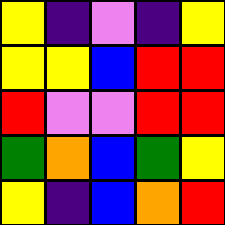[["yellow", "indigo", "violet", "indigo", "yellow"], ["yellow", "yellow", "blue", "red", "red"], ["red", "violet", "violet", "red", "red"], ["green", "orange", "blue", "green", "yellow"], ["yellow", "indigo", "blue", "orange", "red"]]